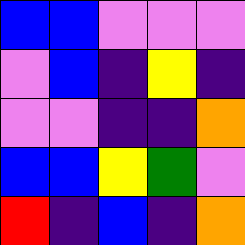[["blue", "blue", "violet", "violet", "violet"], ["violet", "blue", "indigo", "yellow", "indigo"], ["violet", "violet", "indigo", "indigo", "orange"], ["blue", "blue", "yellow", "green", "violet"], ["red", "indigo", "blue", "indigo", "orange"]]